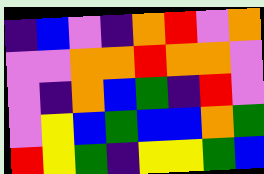[["indigo", "blue", "violet", "indigo", "orange", "red", "violet", "orange"], ["violet", "violet", "orange", "orange", "red", "orange", "orange", "violet"], ["violet", "indigo", "orange", "blue", "green", "indigo", "red", "violet"], ["violet", "yellow", "blue", "green", "blue", "blue", "orange", "green"], ["red", "yellow", "green", "indigo", "yellow", "yellow", "green", "blue"]]